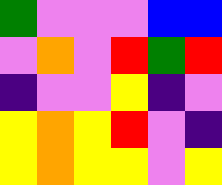[["green", "violet", "violet", "violet", "blue", "blue"], ["violet", "orange", "violet", "red", "green", "red"], ["indigo", "violet", "violet", "yellow", "indigo", "violet"], ["yellow", "orange", "yellow", "red", "violet", "indigo"], ["yellow", "orange", "yellow", "yellow", "violet", "yellow"]]